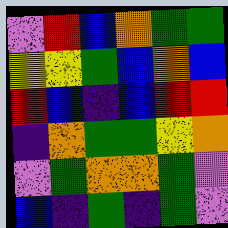[["violet", "red", "blue", "orange", "green", "green"], ["yellow", "yellow", "green", "blue", "orange", "blue"], ["red", "blue", "indigo", "blue", "red", "red"], ["indigo", "orange", "green", "green", "yellow", "orange"], ["violet", "green", "orange", "orange", "green", "violet"], ["blue", "indigo", "green", "indigo", "green", "violet"]]